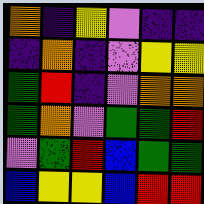[["orange", "indigo", "yellow", "violet", "indigo", "indigo"], ["indigo", "orange", "indigo", "violet", "yellow", "yellow"], ["green", "red", "indigo", "violet", "orange", "orange"], ["green", "orange", "violet", "green", "green", "red"], ["violet", "green", "red", "blue", "green", "green"], ["blue", "yellow", "yellow", "blue", "red", "red"]]